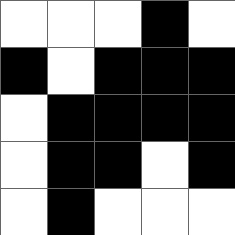[["white", "white", "white", "black", "white"], ["black", "white", "black", "black", "black"], ["white", "black", "black", "black", "black"], ["white", "black", "black", "white", "black"], ["white", "black", "white", "white", "white"]]